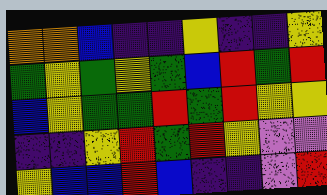[["orange", "orange", "blue", "indigo", "indigo", "yellow", "indigo", "indigo", "yellow"], ["green", "yellow", "green", "yellow", "green", "blue", "red", "green", "red"], ["blue", "yellow", "green", "green", "red", "green", "red", "yellow", "yellow"], ["indigo", "indigo", "yellow", "red", "green", "red", "yellow", "violet", "violet"], ["yellow", "blue", "blue", "red", "blue", "indigo", "indigo", "violet", "red"]]